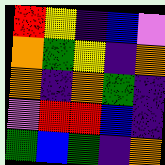[["red", "yellow", "indigo", "blue", "violet"], ["orange", "green", "yellow", "indigo", "orange"], ["orange", "indigo", "orange", "green", "indigo"], ["violet", "red", "red", "blue", "indigo"], ["green", "blue", "green", "indigo", "orange"]]